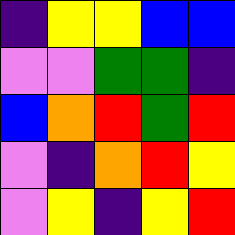[["indigo", "yellow", "yellow", "blue", "blue"], ["violet", "violet", "green", "green", "indigo"], ["blue", "orange", "red", "green", "red"], ["violet", "indigo", "orange", "red", "yellow"], ["violet", "yellow", "indigo", "yellow", "red"]]